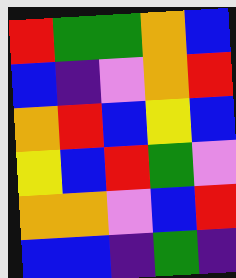[["red", "green", "green", "orange", "blue"], ["blue", "indigo", "violet", "orange", "red"], ["orange", "red", "blue", "yellow", "blue"], ["yellow", "blue", "red", "green", "violet"], ["orange", "orange", "violet", "blue", "red"], ["blue", "blue", "indigo", "green", "indigo"]]